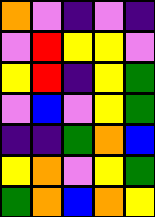[["orange", "violet", "indigo", "violet", "indigo"], ["violet", "red", "yellow", "yellow", "violet"], ["yellow", "red", "indigo", "yellow", "green"], ["violet", "blue", "violet", "yellow", "green"], ["indigo", "indigo", "green", "orange", "blue"], ["yellow", "orange", "violet", "yellow", "green"], ["green", "orange", "blue", "orange", "yellow"]]